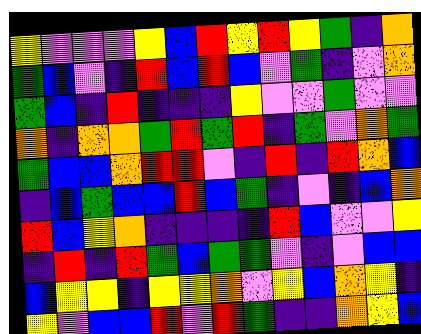[["yellow", "violet", "violet", "violet", "yellow", "blue", "red", "yellow", "red", "yellow", "green", "indigo", "orange"], ["green", "blue", "violet", "indigo", "red", "blue", "red", "blue", "violet", "green", "indigo", "violet", "orange"], ["green", "blue", "indigo", "red", "indigo", "indigo", "indigo", "yellow", "violet", "violet", "green", "violet", "violet"], ["orange", "indigo", "orange", "orange", "green", "red", "green", "red", "indigo", "green", "violet", "orange", "green"], ["green", "blue", "blue", "orange", "red", "red", "violet", "indigo", "red", "indigo", "red", "orange", "blue"], ["indigo", "blue", "green", "blue", "blue", "red", "blue", "green", "indigo", "violet", "indigo", "blue", "orange"], ["red", "blue", "yellow", "orange", "indigo", "indigo", "indigo", "indigo", "red", "blue", "violet", "violet", "yellow"], ["indigo", "red", "indigo", "red", "green", "blue", "green", "green", "violet", "indigo", "violet", "blue", "blue"], ["blue", "yellow", "yellow", "indigo", "yellow", "yellow", "orange", "violet", "yellow", "blue", "orange", "yellow", "indigo"], ["yellow", "violet", "blue", "blue", "red", "violet", "red", "green", "indigo", "indigo", "orange", "yellow", "blue"]]